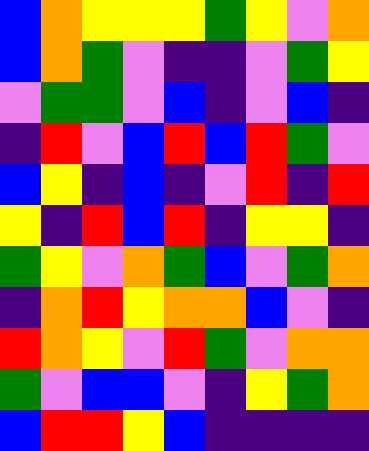[["blue", "orange", "yellow", "yellow", "yellow", "green", "yellow", "violet", "orange"], ["blue", "orange", "green", "violet", "indigo", "indigo", "violet", "green", "yellow"], ["violet", "green", "green", "violet", "blue", "indigo", "violet", "blue", "indigo"], ["indigo", "red", "violet", "blue", "red", "blue", "red", "green", "violet"], ["blue", "yellow", "indigo", "blue", "indigo", "violet", "red", "indigo", "red"], ["yellow", "indigo", "red", "blue", "red", "indigo", "yellow", "yellow", "indigo"], ["green", "yellow", "violet", "orange", "green", "blue", "violet", "green", "orange"], ["indigo", "orange", "red", "yellow", "orange", "orange", "blue", "violet", "indigo"], ["red", "orange", "yellow", "violet", "red", "green", "violet", "orange", "orange"], ["green", "violet", "blue", "blue", "violet", "indigo", "yellow", "green", "orange"], ["blue", "red", "red", "yellow", "blue", "indigo", "indigo", "indigo", "indigo"]]